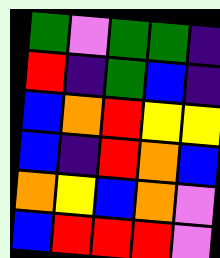[["green", "violet", "green", "green", "indigo"], ["red", "indigo", "green", "blue", "indigo"], ["blue", "orange", "red", "yellow", "yellow"], ["blue", "indigo", "red", "orange", "blue"], ["orange", "yellow", "blue", "orange", "violet"], ["blue", "red", "red", "red", "violet"]]